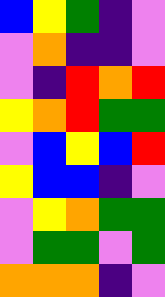[["blue", "yellow", "green", "indigo", "violet"], ["violet", "orange", "indigo", "indigo", "violet"], ["violet", "indigo", "red", "orange", "red"], ["yellow", "orange", "red", "green", "green"], ["violet", "blue", "yellow", "blue", "red"], ["yellow", "blue", "blue", "indigo", "violet"], ["violet", "yellow", "orange", "green", "green"], ["violet", "green", "green", "violet", "green"], ["orange", "orange", "orange", "indigo", "violet"]]